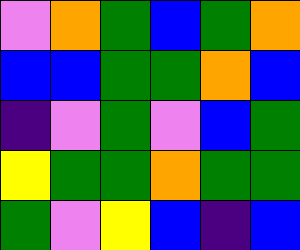[["violet", "orange", "green", "blue", "green", "orange"], ["blue", "blue", "green", "green", "orange", "blue"], ["indigo", "violet", "green", "violet", "blue", "green"], ["yellow", "green", "green", "orange", "green", "green"], ["green", "violet", "yellow", "blue", "indigo", "blue"]]